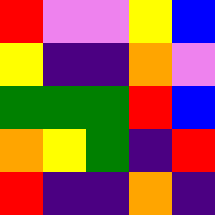[["red", "violet", "violet", "yellow", "blue"], ["yellow", "indigo", "indigo", "orange", "violet"], ["green", "green", "green", "red", "blue"], ["orange", "yellow", "green", "indigo", "red"], ["red", "indigo", "indigo", "orange", "indigo"]]